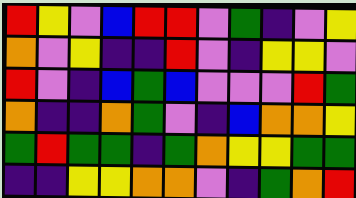[["red", "yellow", "violet", "blue", "red", "red", "violet", "green", "indigo", "violet", "yellow"], ["orange", "violet", "yellow", "indigo", "indigo", "red", "violet", "indigo", "yellow", "yellow", "violet"], ["red", "violet", "indigo", "blue", "green", "blue", "violet", "violet", "violet", "red", "green"], ["orange", "indigo", "indigo", "orange", "green", "violet", "indigo", "blue", "orange", "orange", "yellow"], ["green", "red", "green", "green", "indigo", "green", "orange", "yellow", "yellow", "green", "green"], ["indigo", "indigo", "yellow", "yellow", "orange", "orange", "violet", "indigo", "green", "orange", "red"]]